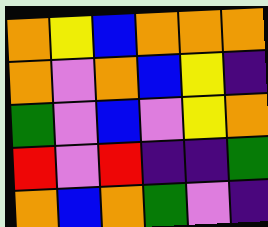[["orange", "yellow", "blue", "orange", "orange", "orange"], ["orange", "violet", "orange", "blue", "yellow", "indigo"], ["green", "violet", "blue", "violet", "yellow", "orange"], ["red", "violet", "red", "indigo", "indigo", "green"], ["orange", "blue", "orange", "green", "violet", "indigo"]]